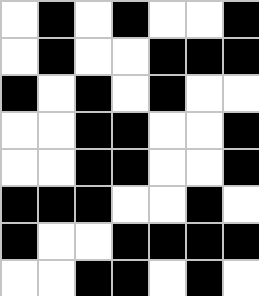[["white", "black", "white", "black", "white", "white", "black"], ["white", "black", "white", "white", "black", "black", "black"], ["black", "white", "black", "white", "black", "white", "white"], ["white", "white", "black", "black", "white", "white", "black"], ["white", "white", "black", "black", "white", "white", "black"], ["black", "black", "black", "white", "white", "black", "white"], ["black", "white", "white", "black", "black", "black", "black"], ["white", "white", "black", "black", "white", "black", "white"]]